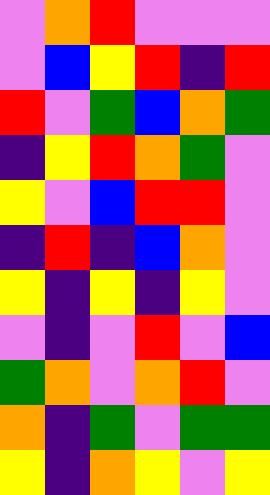[["violet", "orange", "red", "violet", "violet", "violet"], ["violet", "blue", "yellow", "red", "indigo", "red"], ["red", "violet", "green", "blue", "orange", "green"], ["indigo", "yellow", "red", "orange", "green", "violet"], ["yellow", "violet", "blue", "red", "red", "violet"], ["indigo", "red", "indigo", "blue", "orange", "violet"], ["yellow", "indigo", "yellow", "indigo", "yellow", "violet"], ["violet", "indigo", "violet", "red", "violet", "blue"], ["green", "orange", "violet", "orange", "red", "violet"], ["orange", "indigo", "green", "violet", "green", "green"], ["yellow", "indigo", "orange", "yellow", "violet", "yellow"]]